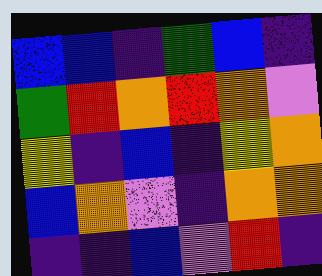[["blue", "blue", "indigo", "green", "blue", "indigo"], ["green", "red", "orange", "red", "orange", "violet"], ["yellow", "indigo", "blue", "indigo", "yellow", "orange"], ["blue", "orange", "violet", "indigo", "orange", "orange"], ["indigo", "indigo", "blue", "violet", "red", "indigo"]]